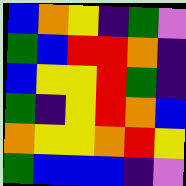[["blue", "orange", "yellow", "indigo", "green", "violet"], ["green", "blue", "red", "red", "orange", "indigo"], ["blue", "yellow", "yellow", "red", "green", "indigo"], ["green", "indigo", "yellow", "red", "orange", "blue"], ["orange", "yellow", "yellow", "orange", "red", "yellow"], ["green", "blue", "blue", "blue", "indigo", "violet"]]